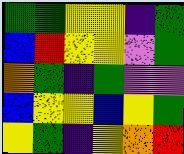[["green", "green", "yellow", "yellow", "indigo", "green"], ["blue", "red", "yellow", "yellow", "violet", "green"], ["orange", "green", "indigo", "green", "violet", "violet"], ["blue", "yellow", "yellow", "blue", "yellow", "green"], ["yellow", "green", "indigo", "yellow", "orange", "red"]]